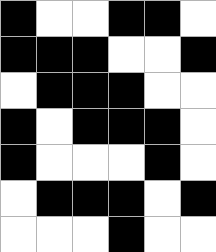[["black", "white", "white", "black", "black", "white"], ["black", "black", "black", "white", "white", "black"], ["white", "black", "black", "black", "white", "white"], ["black", "white", "black", "black", "black", "white"], ["black", "white", "white", "white", "black", "white"], ["white", "black", "black", "black", "white", "black"], ["white", "white", "white", "black", "white", "white"]]